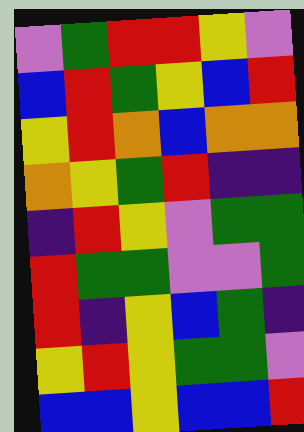[["violet", "green", "red", "red", "yellow", "violet"], ["blue", "red", "green", "yellow", "blue", "red"], ["yellow", "red", "orange", "blue", "orange", "orange"], ["orange", "yellow", "green", "red", "indigo", "indigo"], ["indigo", "red", "yellow", "violet", "green", "green"], ["red", "green", "green", "violet", "violet", "green"], ["red", "indigo", "yellow", "blue", "green", "indigo"], ["yellow", "red", "yellow", "green", "green", "violet"], ["blue", "blue", "yellow", "blue", "blue", "red"]]